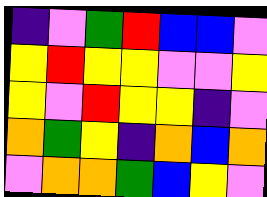[["indigo", "violet", "green", "red", "blue", "blue", "violet"], ["yellow", "red", "yellow", "yellow", "violet", "violet", "yellow"], ["yellow", "violet", "red", "yellow", "yellow", "indigo", "violet"], ["orange", "green", "yellow", "indigo", "orange", "blue", "orange"], ["violet", "orange", "orange", "green", "blue", "yellow", "violet"]]